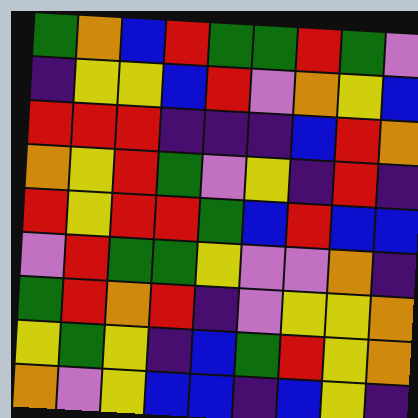[["green", "orange", "blue", "red", "green", "green", "red", "green", "violet"], ["indigo", "yellow", "yellow", "blue", "red", "violet", "orange", "yellow", "blue"], ["red", "red", "red", "indigo", "indigo", "indigo", "blue", "red", "orange"], ["orange", "yellow", "red", "green", "violet", "yellow", "indigo", "red", "indigo"], ["red", "yellow", "red", "red", "green", "blue", "red", "blue", "blue"], ["violet", "red", "green", "green", "yellow", "violet", "violet", "orange", "indigo"], ["green", "red", "orange", "red", "indigo", "violet", "yellow", "yellow", "orange"], ["yellow", "green", "yellow", "indigo", "blue", "green", "red", "yellow", "orange"], ["orange", "violet", "yellow", "blue", "blue", "indigo", "blue", "yellow", "indigo"]]